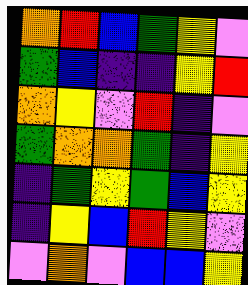[["orange", "red", "blue", "green", "yellow", "violet"], ["green", "blue", "indigo", "indigo", "yellow", "red"], ["orange", "yellow", "violet", "red", "indigo", "violet"], ["green", "orange", "orange", "green", "indigo", "yellow"], ["indigo", "green", "yellow", "green", "blue", "yellow"], ["indigo", "yellow", "blue", "red", "yellow", "violet"], ["violet", "orange", "violet", "blue", "blue", "yellow"]]